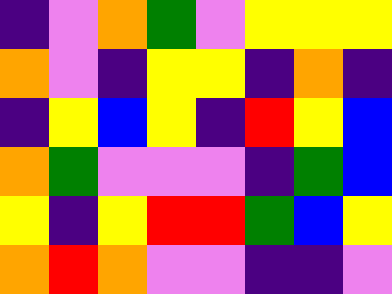[["indigo", "violet", "orange", "green", "violet", "yellow", "yellow", "yellow"], ["orange", "violet", "indigo", "yellow", "yellow", "indigo", "orange", "indigo"], ["indigo", "yellow", "blue", "yellow", "indigo", "red", "yellow", "blue"], ["orange", "green", "violet", "violet", "violet", "indigo", "green", "blue"], ["yellow", "indigo", "yellow", "red", "red", "green", "blue", "yellow"], ["orange", "red", "orange", "violet", "violet", "indigo", "indigo", "violet"]]